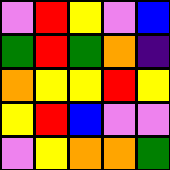[["violet", "red", "yellow", "violet", "blue"], ["green", "red", "green", "orange", "indigo"], ["orange", "yellow", "yellow", "red", "yellow"], ["yellow", "red", "blue", "violet", "violet"], ["violet", "yellow", "orange", "orange", "green"]]